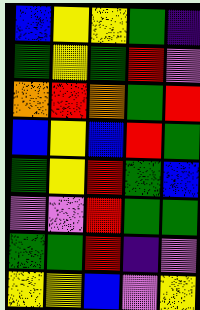[["blue", "yellow", "yellow", "green", "indigo"], ["green", "yellow", "green", "red", "violet"], ["orange", "red", "orange", "green", "red"], ["blue", "yellow", "blue", "red", "green"], ["green", "yellow", "red", "green", "blue"], ["violet", "violet", "red", "green", "green"], ["green", "green", "red", "indigo", "violet"], ["yellow", "yellow", "blue", "violet", "yellow"]]